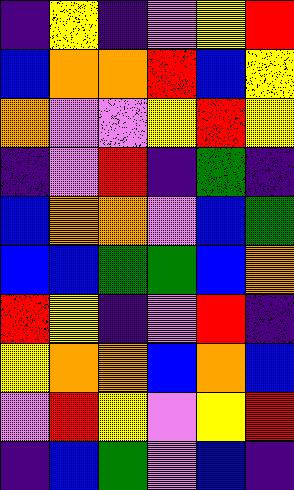[["indigo", "yellow", "indigo", "violet", "yellow", "red"], ["blue", "orange", "orange", "red", "blue", "yellow"], ["orange", "violet", "violet", "yellow", "red", "yellow"], ["indigo", "violet", "red", "indigo", "green", "indigo"], ["blue", "orange", "orange", "violet", "blue", "green"], ["blue", "blue", "green", "green", "blue", "orange"], ["red", "yellow", "indigo", "violet", "red", "indigo"], ["yellow", "orange", "orange", "blue", "orange", "blue"], ["violet", "red", "yellow", "violet", "yellow", "red"], ["indigo", "blue", "green", "violet", "blue", "indigo"]]